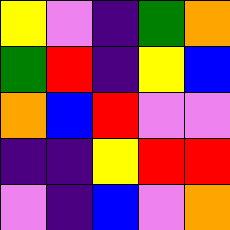[["yellow", "violet", "indigo", "green", "orange"], ["green", "red", "indigo", "yellow", "blue"], ["orange", "blue", "red", "violet", "violet"], ["indigo", "indigo", "yellow", "red", "red"], ["violet", "indigo", "blue", "violet", "orange"]]